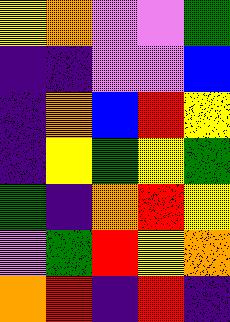[["yellow", "orange", "violet", "violet", "green"], ["indigo", "indigo", "violet", "violet", "blue"], ["indigo", "orange", "blue", "red", "yellow"], ["indigo", "yellow", "green", "yellow", "green"], ["green", "indigo", "orange", "red", "yellow"], ["violet", "green", "red", "yellow", "orange"], ["orange", "red", "indigo", "red", "indigo"]]